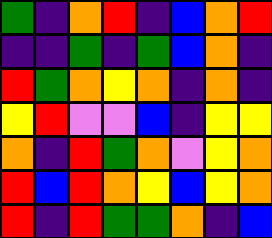[["green", "indigo", "orange", "red", "indigo", "blue", "orange", "red"], ["indigo", "indigo", "green", "indigo", "green", "blue", "orange", "indigo"], ["red", "green", "orange", "yellow", "orange", "indigo", "orange", "indigo"], ["yellow", "red", "violet", "violet", "blue", "indigo", "yellow", "yellow"], ["orange", "indigo", "red", "green", "orange", "violet", "yellow", "orange"], ["red", "blue", "red", "orange", "yellow", "blue", "yellow", "orange"], ["red", "indigo", "red", "green", "green", "orange", "indigo", "blue"]]